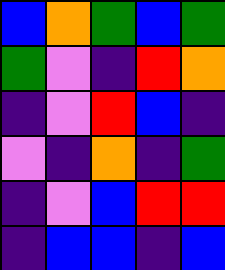[["blue", "orange", "green", "blue", "green"], ["green", "violet", "indigo", "red", "orange"], ["indigo", "violet", "red", "blue", "indigo"], ["violet", "indigo", "orange", "indigo", "green"], ["indigo", "violet", "blue", "red", "red"], ["indigo", "blue", "blue", "indigo", "blue"]]